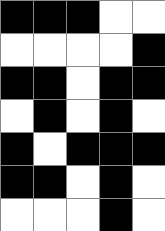[["black", "black", "black", "white", "white"], ["white", "white", "white", "white", "black"], ["black", "black", "white", "black", "black"], ["white", "black", "white", "black", "white"], ["black", "white", "black", "black", "black"], ["black", "black", "white", "black", "white"], ["white", "white", "white", "black", "white"]]